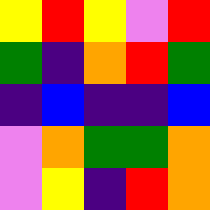[["yellow", "red", "yellow", "violet", "red"], ["green", "indigo", "orange", "red", "green"], ["indigo", "blue", "indigo", "indigo", "blue"], ["violet", "orange", "green", "green", "orange"], ["violet", "yellow", "indigo", "red", "orange"]]